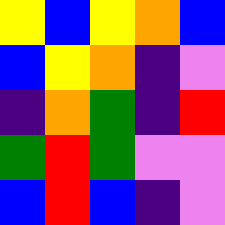[["yellow", "blue", "yellow", "orange", "blue"], ["blue", "yellow", "orange", "indigo", "violet"], ["indigo", "orange", "green", "indigo", "red"], ["green", "red", "green", "violet", "violet"], ["blue", "red", "blue", "indigo", "violet"]]